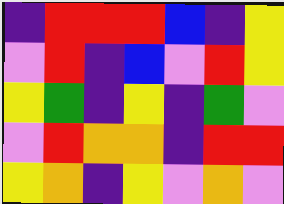[["indigo", "red", "red", "red", "blue", "indigo", "yellow"], ["violet", "red", "indigo", "blue", "violet", "red", "yellow"], ["yellow", "green", "indigo", "yellow", "indigo", "green", "violet"], ["violet", "red", "orange", "orange", "indigo", "red", "red"], ["yellow", "orange", "indigo", "yellow", "violet", "orange", "violet"]]